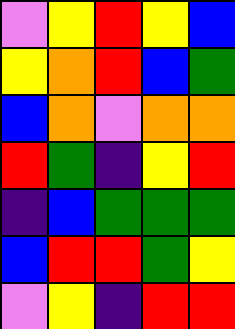[["violet", "yellow", "red", "yellow", "blue"], ["yellow", "orange", "red", "blue", "green"], ["blue", "orange", "violet", "orange", "orange"], ["red", "green", "indigo", "yellow", "red"], ["indigo", "blue", "green", "green", "green"], ["blue", "red", "red", "green", "yellow"], ["violet", "yellow", "indigo", "red", "red"]]